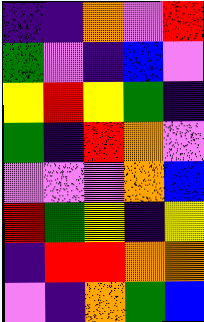[["indigo", "indigo", "orange", "violet", "red"], ["green", "violet", "indigo", "blue", "violet"], ["yellow", "red", "yellow", "green", "indigo"], ["green", "indigo", "red", "orange", "violet"], ["violet", "violet", "violet", "orange", "blue"], ["red", "green", "yellow", "indigo", "yellow"], ["indigo", "red", "red", "orange", "orange"], ["violet", "indigo", "orange", "green", "blue"]]